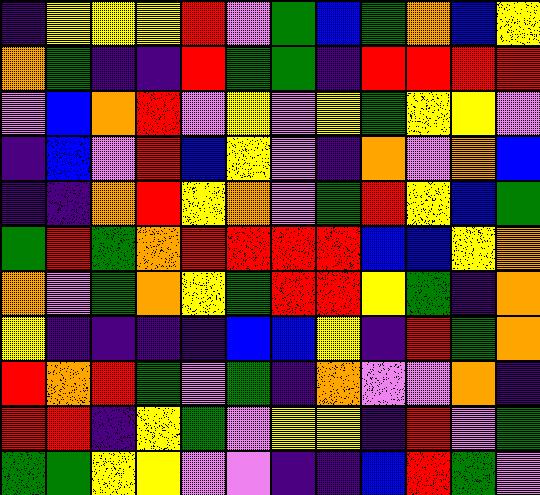[["indigo", "yellow", "yellow", "yellow", "red", "violet", "green", "blue", "green", "orange", "blue", "yellow"], ["orange", "green", "indigo", "indigo", "red", "green", "green", "indigo", "red", "red", "red", "red"], ["violet", "blue", "orange", "red", "violet", "yellow", "violet", "yellow", "green", "yellow", "yellow", "violet"], ["indigo", "blue", "violet", "red", "blue", "yellow", "violet", "indigo", "orange", "violet", "orange", "blue"], ["indigo", "indigo", "orange", "red", "yellow", "orange", "violet", "green", "red", "yellow", "blue", "green"], ["green", "red", "green", "orange", "red", "red", "red", "red", "blue", "blue", "yellow", "orange"], ["orange", "violet", "green", "orange", "yellow", "green", "red", "red", "yellow", "green", "indigo", "orange"], ["yellow", "indigo", "indigo", "indigo", "indigo", "blue", "blue", "yellow", "indigo", "red", "green", "orange"], ["red", "orange", "red", "green", "violet", "green", "indigo", "orange", "violet", "violet", "orange", "indigo"], ["red", "red", "indigo", "yellow", "green", "violet", "yellow", "yellow", "indigo", "red", "violet", "green"], ["green", "green", "yellow", "yellow", "violet", "violet", "indigo", "indigo", "blue", "red", "green", "violet"]]